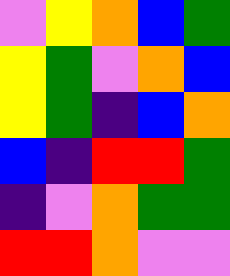[["violet", "yellow", "orange", "blue", "green"], ["yellow", "green", "violet", "orange", "blue"], ["yellow", "green", "indigo", "blue", "orange"], ["blue", "indigo", "red", "red", "green"], ["indigo", "violet", "orange", "green", "green"], ["red", "red", "orange", "violet", "violet"]]